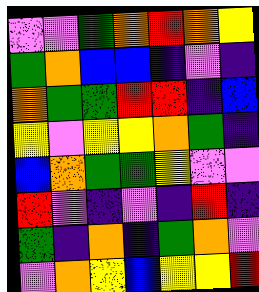[["violet", "violet", "green", "orange", "red", "orange", "yellow"], ["green", "orange", "blue", "blue", "indigo", "violet", "indigo"], ["orange", "green", "green", "red", "red", "indigo", "blue"], ["yellow", "violet", "yellow", "yellow", "orange", "green", "indigo"], ["blue", "orange", "green", "green", "yellow", "violet", "violet"], ["red", "violet", "indigo", "violet", "indigo", "red", "indigo"], ["green", "indigo", "orange", "indigo", "green", "orange", "violet"], ["violet", "orange", "yellow", "blue", "yellow", "yellow", "red"]]